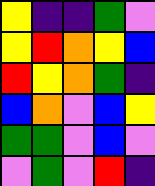[["yellow", "indigo", "indigo", "green", "violet"], ["yellow", "red", "orange", "yellow", "blue"], ["red", "yellow", "orange", "green", "indigo"], ["blue", "orange", "violet", "blue", "yellow"], ["green", "green", "violet", "blue", "violet"], ["violet", "green", "violet", "red", "indigo"]]